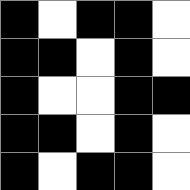[["black", "white", "black", "black", "white"], ["black", "black", "white", "black", "white"], ["black", "white", "white", "black", "black"], ["black", "black", "white", "black", "white"], ["black", "white", "black", "black", "white"]]